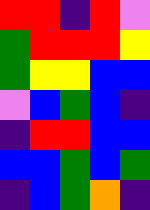[["red", "red", "indigo", "red", "violet"], ["green", "red", "red", "red", "yellow"], ["green", "yellow", "yellow", "blue", "blue"], ["violet", "blue", "green", "blue", "indigo"], ["indigo", "red", "red", "blue", "blue"], ["blue", "blue", "green", "blue", "green"], ["indigo", "blue", "green", "orange", "indigo"]]